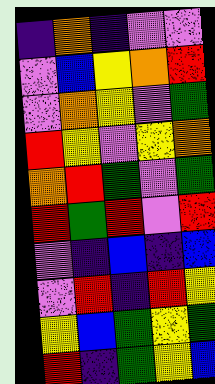[["indigo", "orange", "indigo", "violet", "violet"], ["violet", "blue", "yellow", "orange", "red"], ["violet", "orange", "yellow", "violet", "green"], ["red", "yellow", "violet", "yellow", "orange"], ["orange", "red", "green", "violet", "green"], ["red", "green", "red", "violet", "red"], ["violet", "indigo", "blue", "indigo", "blue"], ["violet", "red", "indigo", "red", "yellow"], ["yellow", "blue", "green", "yellow", "green"], ["red", "indigo", "green", "yellow", "blue"]]